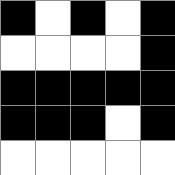[["black", "white", "black", "white", "black"], ["white", "white", "white", "white", "black"], ["black", "black", "black", "black", "black"], ["black", "black", "black", "white", "black"], ["white", "white", "white", "white", "white"]]